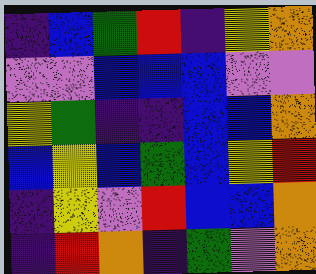[["indigo", "blue", "green", "red", "indigo", "yellow", "orange"], ["violet", "violet", "blue", "blue", "blue", "violet", "violet"], ["yellow", "green", "indigo", "indigo", "blue", "blue", "orange"], ["blue", "yellow", "blue", "green", "blue", "yellow", "red"], ["indigo", "yellow", "violet", "red", "blue", "blue", "orange"], ["indigo", "red", "orange", "indigo", "green", "violet", "orange"]]